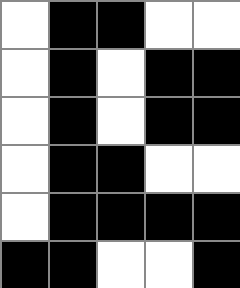[["white", "black", "black", "white", "white"], ["white", "black", "white", "black", "black"], ["white", "black", "white", "black", "black"], ["white", "black", "black", "white", "white"], ["white", "black", "black", "black", "black"], ["black", "black", "white", "white", "black"]]